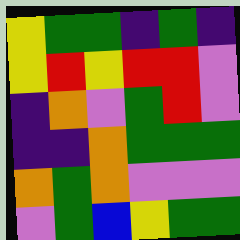[["yellow", "green", "green", "indigo", "green", "indigo"], ["yellow", "red", "yellow", "red", "red", "violet"], ["indigo", "orange", "violet", "green", "red", "violet"], ["indigo", "indigo", "orange", "green", "green", "green"], ["orange", "green", "orange", "violet", "violet", "violet"], ["violet", "green", "blue", "yellow", "green", "green"]]